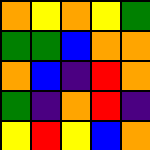[["orange", "yellow", "orange", "yellow", "green"], ["green", "green", "blue", "orange", "orange"], ["orange", "blue", "indigo", "red", "orange"], ["green", "indigo", "orange", "red", "indigo"], ["yellow", "red", "yellow", "blue", "orange"]]